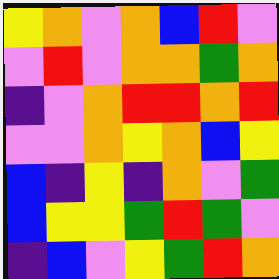[["yellow", "orange", "violet", "orange", "blue", "red", "violet"], ["violet", "red", "violet", "orange", "orange", "green", "orange"], ["indigo", "violet", "orange", "red", "red", "orange", "red"], ["violet", "violet", "orange", "yellow", "orange", "blue", "yellow"], ["blue", "indigo", "yellow", "indigo", "orange", "violet", "green"], ["blue", "yellow", "yellow", "green", "red", "green", "violet"], ["indigo", "blue", "violet", "yellow", "green", "red", "orange"]]